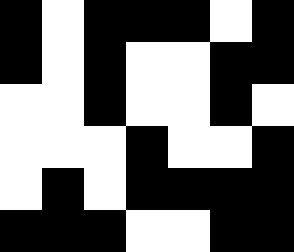[["black", "white", "black", "black", "black", "white", "black"], ["black", "white", "black", "white", "white", "black", "black"], ["white", "white", "black", "white", "white", "black", "white"], ["white", "white", "white", "black", "white", "white", "black"], ["white", "black", "white", "black", "black", "black", "black"], ["black", "black", "black", "white", "white", "black", "black"]]